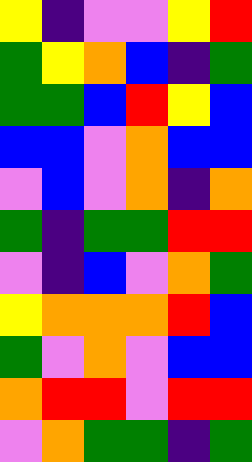[["yellow", "indigo", "violet", "violet", "yellow", "red"], ["green", "yellow", "orange", "blue", "indigo", "green"], ["green", "green", "blue", "red", "yellow", "blue"], ["blue", "blue", "violet", "orange", "blue", "blue"], ["violet", "blue", "violet", "orange", "indigo", "orange"], ["green", "indigo", "green", "green", "red", "red"], ["violet", "indigo", "blue", "violet", "orange", "green"], ["yellow", "orange", "orange", "orange", "red", "blue"], ["green", "violet", "orange", "violet", "blue", "blue"], ["orange", "red", "red", "violet", "red", "red"], ["violet", "orange", "green", "green", "indigo", "green"]]